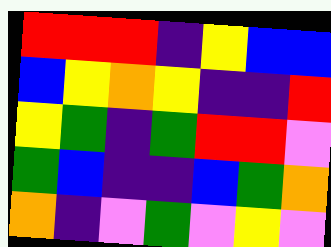[["red", "red", "red", "indigo", "yellow", "blue", "blue"], ["blue", "yellow", "orange", "yellow", "indigo", "indigo", "red"], ["yellow", "green", "indigo", "green", "red", "red", "violet"], ["green", "blue", "indigo", "indigo", "blue", "green", "orange"], ["orange", "indigo", "violet", "green", "violet", "yellow", "violet"]]